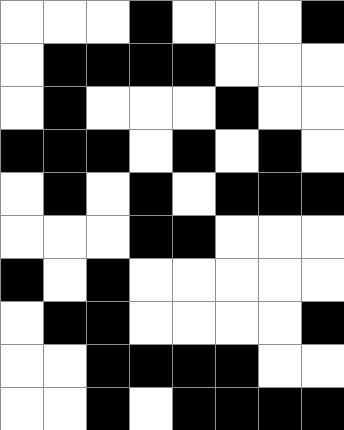[["white", "white", "white", "black", "white", "white", "white", "black"], ["white", "black", "black", "black", "black", "white", "white", "white"], ["white", "black", "white", "white", "white", "black", "white", "white"], ["black", "black", "black", "white", "black", "white", "black", "white"], ["white", "black", "white", "black", "white", "black", "black", "black"], ["white", "white", "white", "black", "black", "white", "white", "white"], ["black", "white", "black", "white", "white", "white", "white", "white"], ["white", "black", "black", "white", "white", "white", "white", "black"], ["white", "white", "black", "black", "black", "black", "white", "white"], ["white", "white", "black", "white", "black", "black", "black", "black"]]